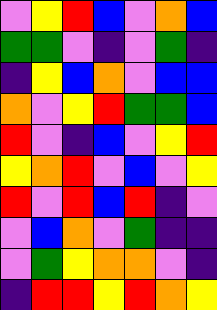[["violet", "yellow", "red", "blue", "violet", "orange", "blue"], ["green", "green", "violet", "indigo", "violet", "green", "indigo"], ["indigo", "yellow", "blue", "orange", "violet", "blue", "blue"], ["orange", "violet", "yellow", "red", "green", "green", "blue"], ["red", "violet", "indigo", "blue", "violet", "yellow", "red"], ["yellow", "orange", "red", "violet", "blue", "violet", "yellow"], ["red", "violet", "red", "blue", "red", "indigo", "violet"], ["violet", "blue", "orange", "violet", "green", "indigo", "indigo"], ["violet", "green", "yellow", "orange", "orange", "violet", "indigo"], ["indigo", "red", "red", "yellow", "red", "orange", "yellow"]]